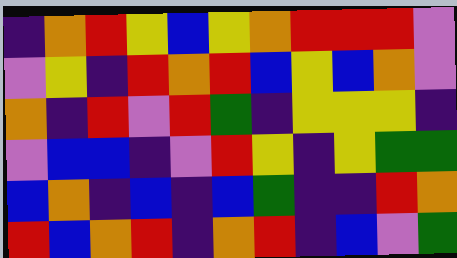[["indigo", "orange", "red", "yellow", "blue", "yellow", "orange", "red", "red", "red", "violet"], ["violet", "yellow", "indigo", "red", "orange", "red", "blue", "yellow", "blue", "orange", "violet"], ["orange", "indigo", "red", "violet", "red", "green", "indigo", "yellow", "yellow", "yellow", "indigo"], ["violet", "blue", "blue", "indigo", "violet", "red", "yellow", "indigo", "yellow", "green", "green"], ["blue", "orange", "indigo", "blue", "indigo", "blue", "green", "indigo", "indigo", "red", "orange"], ["red", "blue", "orange", "red", "indigo", "orange", "red", "indigo", "blue", "violet", "green"]]